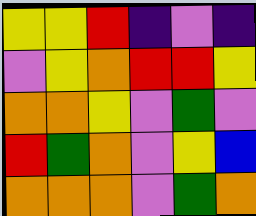[["yellow", "yellow", "red", "indigo", "violet", "indigo"], ["violet", "yellow", "orange", "red", "red", "yellow"], ["orange", "orange", "yellow", "violet", "green", "violet"], ["red", "green", "orange", "violet", "yellow", "blue"], ["orange", "orange", "orange", "violet", "green", "orange"]]